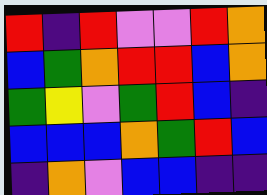[["red", "indigo", "red", "violet", "violet", "red", "orange"], ["blue", "green", "orange", "red", "red", "blue", "orange"], ["green", "yellow", "violet", "green", "red", "blue", "indigo"], ["blue", "blue", "blue", "orange", "green", "red", "blue"], ["indigo", "orange", "violet", "blue", "blue", "indigo", "indigo"]]